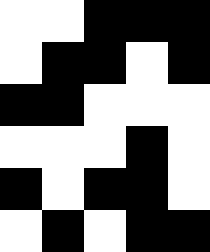[["white", "white", "black", "black", "black"], ["white", "black", "black", "white", "black"], ["black", "black", "white", "white", "white"], ["white", "white", "white", "black", "white"], ["black", "white", "black", "black", "white"], ["white", "black", "white", "black", "black"]]